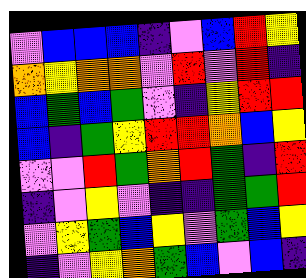[["violet", "blue", "blue", "blue", "indigo", "violet", "blue", "red", "yellow"], ["orange", "yellow", "orange", "orange", "violet", "red", "violet", "red", "indigo"], ["blue", "green", "blue", "green", "violet", "indigo", "yellow", "red", "red"], ["blue", "indigo", "green", "yellow", "red", "red", "orange", "blue", "yellow"], ["violet", "violet", "red", "green", "orange", "red", "green", "indigo", "red"], ["indigo", "violet", "yellow", "violet", "indigo", "indigo", "green", "green", "red"], ["violet", "yellow", "green", "blue", "yellow", "violet", "green", "blue", "yellow"], ["indigo", "violet", "yellow", "orange", "green", "blue", "violet", "blue", "indigo"]]